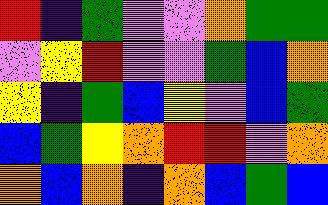[["red", "indigo", "green", "violet", "violet", "orange", "green", "green"], ["violet", "yellow", "red", "violet", "violet", "green", "blue", "orange"], ["yellow", "indigo", "green", "blue", "yellow", "violet", "blue", "green"], ["blue", "green", "yellow", "orange", "red", "red", "violet", "orange"], ["orange", "blue", "orange", "indigo", "orange", "blue", "green", "blue"]]